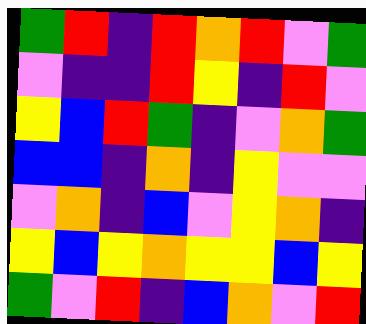[["green", "red", "indigo", "red", "orange", "red", "violet", "green"], ["violet", "indigo", "indigo", "red", "yellow", "indigo", "red", "violet"], ["yellow", "blue", "red", "green", "indigo", "violet", "orange", "green"], ["blue", "blue", "indigo", "orange", "indigo", "yellow", "violet", "violet"], ["violet", "orange", "indigo", "blue", "violet", "yellow", "orange", "indigo"], ["yellow", "blue", "yellow", "orange", "yellow", "yellow", "blue", "yellow"], ["green", "violet", "red", "indigo", "blue", "orange", "violet", "red"]]